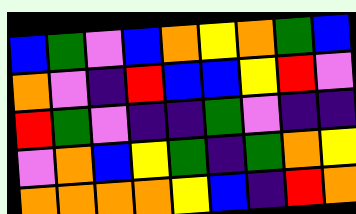[["blue", "green", "violet", "blue", "orange", "yellow", "orange", "green", "blue"], ["orange", "violet", "indigo", "red", "blue", "blue", "yellow", "red", "violet"], ["red", "green", "violet", "indigo", "indigo", "green", "violet", "indigo", "indigo"], ["violet", "orange", "blue", "yellow", "green", "indigo", "green", "orange", "yellow"], ["orange", "orange", "orange", "orange", "yellow", "blue", "indigo", "red", "orange"]]